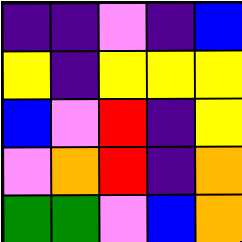[["indigo", "indigo", "violet", "indigo", "blue"], ["yellow", "indigo", "yellow", "yellow", "yellow"], ["blue", "violet", "red", "indigo", "yellow"], ["violet", "orange", "red", "indigo", "orange"], ["green", "green", "violet", "blue", "orange"]]